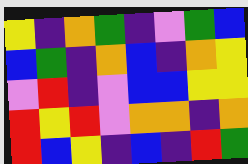[["yellow", "indigo", "orange", "green", "indigo", "violet", "green", "blue"], ["blue", "green", "indigo", "orange", "blue", "indigo", "orange", "yellow"], ["violet", "red", "indigo", "violet", "blue", "blue", "yellow", "yellow"], ["red", "yellow", "red", "violet", "orange", "orange", "indigo", "orange"], ["red", "blue", "yellow", "indigo", "blue", "indigo", "red", "green"]]